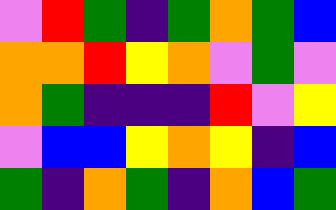[["violet", "red", "green", "indigo", "green", "orange", "green", "blue"], ["orange", "orange", "red", "yellow", "orange", "violet", "green", "violet"], ["orange", "green", "indigo", "indigo", "indigo", "red", "violet", "yellow"], ["violet", "blue", "blue", "yellow", "orange", "yellow", "indigo", "blue"], ["green", "indigo", "orange", "green", "indigo", "orange", "blue", "green"]]